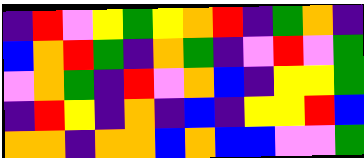[["indigo", "red", "violet", "yellow", "green", "yellow", "orange", "red", "indigo", "green", "orange", "indigo"], ["blue", "orange", "red", "green", "indigo", "orange", "green", "indigo", "violet", "red", "violet", "green"], ["violet", "orange", "green", "indigo", "red", "violet", "orange", "blue", "indigo", "yellow", "yellow", "green"], ["indigo", "red", "yellow", "indigo", "orange", "indigo", "blue", "indigo", "yellow", "yellow", "red", "blue"], ["orange", "orange", "indigo", "orange", "orange", "blue", "orange", "blue", "blue", "violet", "violet", "green"]]